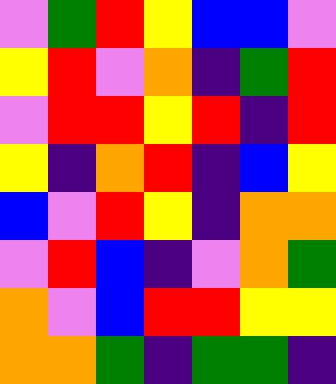[["violet", "green", "red", "yellow", "blue", "blue", "violet"], ["yellow", "red", "violet", "orange", "indigo", "green", "red"], ["violet", "red", "red", "yellow", "red", "indigo", "red"], ["yellow", "indigo", "orange", "red", "indigo", "blue", "yellow"], ["blue", "violet", "red", "yellow", "indigo", "orange", "orange"], ["violet", "red", "blue", "indigo", "violet", "orange", "green"], ["orange", "violet", "blue", "red", "red", "yellow", "yellow"], ["orange", "orange", "green", "indigo", "green", "green", "indigo"]]